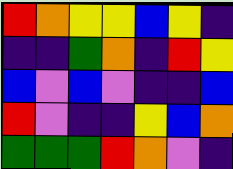[["red", "orange", "yellow", "yellow", "blue", "yellow", "indigo"], ["indigo", "indigo", "green", "orange", "indigo", "red", "yellow"], ["blue", "violet", "blue", "violet", "indigo", "indigo", "blue"], ["red", "violet", "indigo", "indigo", "yellow", "blue", "orange"], ["green", "green", "green", "red", "orange", "violet", "indigo"]]